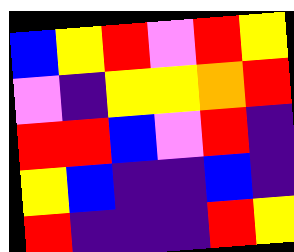[["blue", "yellow", "red", "violet", "red", "yellow"], ["violet", "indigo", "yellow", "yellow", "orange", "red"], ["red", "red", "blue", "violet", "red", "indigo"], ["yellow", "blue", "indigo", "indigo", "blue", "indigo"], ["red", "indigo", "indigo", "indigo", "red", "yellow"]]